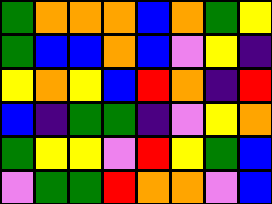[["green", "orange", "orange", "orange", "blue", "orange", "green", "yellow"], ["green", "blue", "blue", "orange", "blue", "violet", "yellow", "indigo"], ["yellow", "orange", "yellow", "blue", "red", "orange", "indigo", "red"], ["blue", "indigo", "green", "green", "indigo", "violet", "yellow", "orange"], ["green", "yellow", "yellow", "violet", "red", "yellow", "green", "blue"], ["violet", "green", "green", "red", "orange", "orange", "violet", "blue"]]